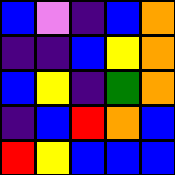[["blue", "violet", "indigo", "blue", "orange"], ["indigo", "indigo", "blue", "yellow", "orange"], ["blue", "yellow", "indigo", "green", "orange"], ["indigo", "blue", "red", "orange", "blue"], ["red", "yellow", "blue", "blue", "blue"]]